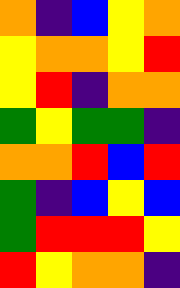[["orange", "indigo", "blue", "yellow", "orange"], ["yellow", "orange", "orange", "yellow", "red"], ["yellow", "red", "indigo", "orange", "orange"], ["green", "yellow", "green", "green", "indigo"], ["orange", "orange", "red", "blue", "red"], ["green", "indigo", "blue", "yellow", "blue"], ["green", "red", "red", "red", "yellow"], ["red", "yellow", "orange", "orange", "indigo"]]